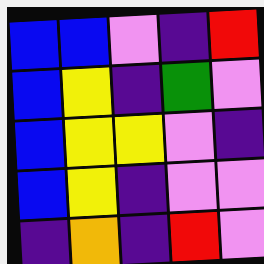[["blue", "blue", "violet", "indigo", "red"], ["blue", "yellow", "indigo", "green", "violet"], ["blue", "yellow", "yellow", "violet", "indigo"], ["blue", "yellow", "indigo", "violet", "violet"], ["indigo", "orange", "indigo", "red", "violet"]]